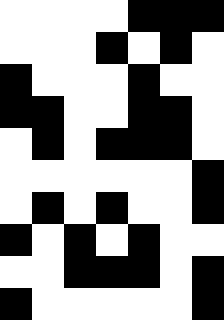[["white", "white", "white", "white", "black", "black", "black"], ["white", "white", "white", "black", "white", "black", "white"], ["black", "white", "white", "white", "black", "white", "white"], ["black", "black", "white", "white", "black", "black", "white"], ["white", "black", "white", "black", "black", "black", "white"], ["white", "white", "white", "white", "white", "white", "black"], ["white", "black", "white", "black", "white", "white", "black"], ["black", "white", "black", "white", "black", "white", "white"], ["white", "white", "black", "black", "black", "white", "black"], ["black", "white", "white", "white", "white", "white", "black"]]